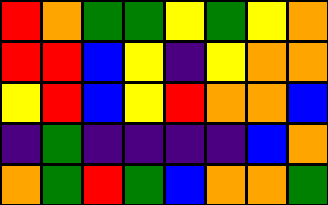[["red", "orange", "green", "green", "yellow", "green", "yellow", "orange"], ["red", "red", "blue", "yellow", "indigo", "yellow", "orange", "orange"], ["yellow", "red", "blue", "yellow", "red", "orange", "orange", "blue"], ["indigo", "green", "indigo", "indigo", "indigo", "indigo", "blue", "orange"], ["orange", "green", "red", "green", "blue", "orange", "orange", "green"]]